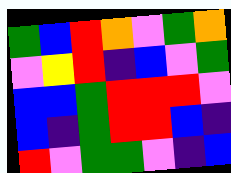[["green", "blue", "red", "orange", "violet", "green", "orange"], ["violet", "yellow", "red", "indigo", "blue", "violet", "green"], ["blue", "blue", "green", "red", "red", "red", "violet"], ["blue", "indigo", "green", "red", "red", "blue", "indigo"], ["red", "violet", "green", "green", "violet", "indigo", "blue"]]